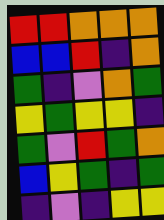[["red", "red", "orange", "orange", "orange"], ["blue", "blue", "red", "indigo", "orange"], ["green", "indigo", "violet", "orange", "green"], ["yellow", "green", "yellow", "yellow", "indigo"], ["green", "violet", "red", "green", "orange"], ["blue", "yellow", "green", "indigo", "green"], ["indigo", "violet", "indigo", "yellow", "yellow"]]